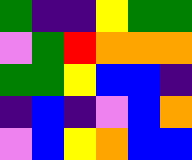[["green", "indigo", "indigo", "yellow", "green", "green"], ["violet", "green", "red", "orange", "orange", "orange"], ["green", "green", "yellow", "blue", "blue", "indigo"], ["indigo", "blue", "indigo", "violet", "blue", "orange"], ["violet", "blue", "yellow", "orange", "blue", "blue"]]